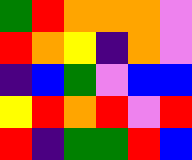[["green", "red", "orange", "orange", "orange", "violet"], ["red", "orange", "yellow", "indigo", "orange", "violet"], ["indigo", "blue", "green", "violet", "blue", "blue"], ["yellow", "red", "orange", "red", "violet", "red"], ["red", "indigo", "green", "green", "red", "blue"]]